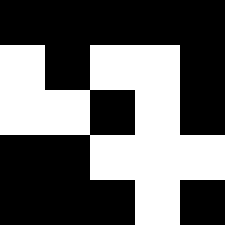[["black", "black", "black", "black", "black"], ["white", "black", "white", "white", "black"], ["white", "white", "black", "white", "black"], ["black", "black", "white", "white", "white"], ["black", "black", "black", "white", "black"]]